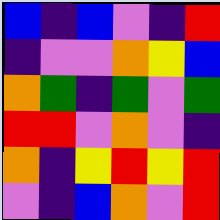[["blue", "indigo", "blue", "violet", "indigo", "red"], ["indigo", "violet", "violet", "orange", "yellow", "blue"], ["orange", "green", "indigo", "green", "violet", "green"], ["red", "red", "violet", "orange", "violet", "indigo"], ["orange", "indigo", "yellow", "red", "yellow", "red"], ["violet", "indigo", "blue", "orange", "violet", "red"]]